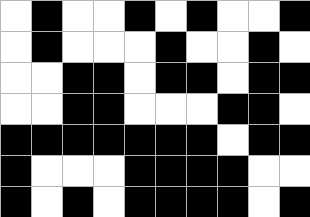[["white", "black", "white", "white", "black", "white", "black", "white", "white", "black"], ["white", "black", "white", "white", "white", "black", "white", "white", "black", "white"], ["white", "white", "black", "black", "white", "black", "black", "white", "black", "black"], ["white", "white", "black", "black", "white", "white", "white", "black", "black", "white"], ["black", "black", "black", "black", "black", "black", "black", "white", "black", "black"], ["black", "white", "white", "white", "black", "black", "black", "black", "white", "white"], ["black", "white", "black", "white", "black", "black", "black", "black", "white", "black"]]